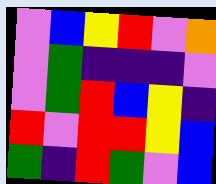[["violet", "blue", "yellow", "red", "violet", "orange"], ["violet", "green", "indigo", "indigo", "indigo", "violet"], ["violet", "green", "red", "blue", "yellow", "indigo"], ["red", "violet", "red", "red", "yellow", "blue"], ["green", "indigo", "red", "green", "violet", "blue"]]